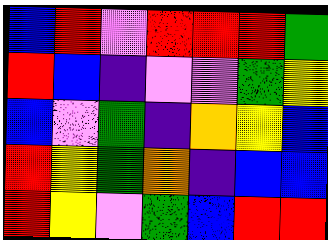[["blue", "red", "violet", "red", "red", "red", "green"], ["red", "blue", "indigo", "violet", "violet", "green", "yellow"], ["blue", "violet", "green", "indigo", "orange", "yellow", "blue"], ["red", "yellow", "green", "orange", "indigo", "blue", "blue"], ["red", "yellow", "violet", "green", "blue", "red", "red"]]